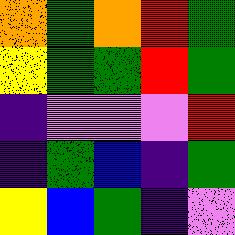[["orange", "green", "orange", "red", "green"], ["yellow", "green", "green", "red", "green"], ["indigo", "violet", "violet", "violet", "red"], ["indigo", "green", "blue", "indigo", "green"], ["yellow", "blue", "green", "indigo", "violet"]]